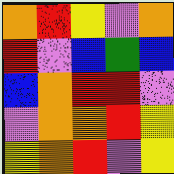[["orange", "red", "yellow", "violet", "orange"], ["red", "violet", "blue", "green", "blue"], ["blue", "orange", "red", "red", "violet"], ["violet", "orange", "orange", "red", "yellow"], ["yellow", "orange", "red", "violet", "yellow"]]